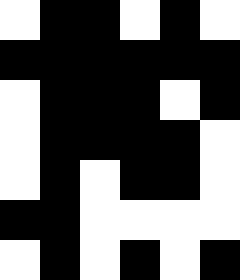[["white", "black", "black", "white", "black", "white"], ["black", "black", "black", "black", "black", "black"], ["white", "black", "black", "black", "white", "black"], ["white", "black", "black", "black", "black", "white"], ["white", "black", "white", "black", "black", "white"], ["black", "black", "white", "white", "white", "white"], ["white", "black", "white", "black", "white", "black"]]